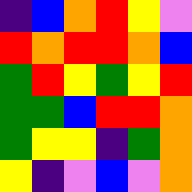[["indigo", "blue", "orange", "red", "yellow", "violet"], ["red", "orange", "red", "red", "orange", "blue"], ["green", "red", "yellow", "green", "yellow", "red"], ["green", "green", "blue", "red", "red", "orange"], ["green", "yellow", "yellow", "indigo", "green", "orange"], ["yellow", "indigo", "violet", "blue", "violet", "orange"]]